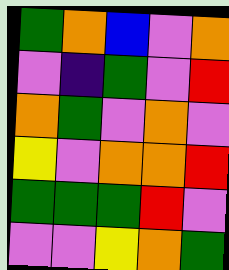[["green", "orange", "blue", "violet", "orange"], ["violet", "indigo", "green", "violet", "red"], ["orange", "green", "violet", "orange", "violet"], ["yellow", "violet", "orange", "orange", "red"], ["green", "green", "green", "red", "violet"], ["violet", "violet", "yellow", "orange", "green"]]